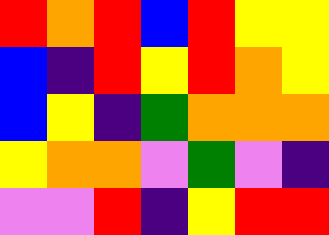[["red", "orange", "red", "blue", "red", "yellow", "yellow"], ["blue", "indigo", "red", "yellow", "red", "orange", "yellow"], ["blue", "yellow", "indigo", "green", "orange", "orange", "orange"], ["yellow", "orange", "orange", "violet", "green", "violet", "indigo"], ["violet", "violet", "red", "indigo", "yellow", "red", "red"]]